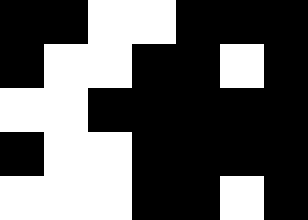[["black", "black", "white", "white", "black", "black", "black"], ["black", "white", "white", "black", "black", "white", "black"], ["white", "white", "black", "black", "black", "black", "black"], ["black", "white", "white", "black", "black", "black", "black"], ["white", "white", "white", "black", "black", "white", "black"]]